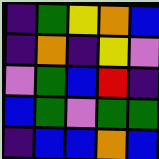[["indigo", "green", "yellow", "orange", "blue"], ["indigo", "orange", "indigo", "yellow", "violet"], ["violet", "green", "blue", "red", "indigo"], ["blue", "green", "violet", "green", "green"], ["indigo", "blue", "blue", "orange", "blue"]]